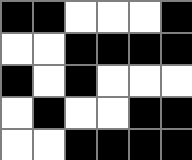[["black", "black", "white", "white", "white", "black"], ["white", "white", "black", "black", "black", "black"], ["black", "white", "black", "white", "white", "white"], ["white", "black", "white", "white", "black", "black"], ["white", "white", "black", "black", "black", "black"]]